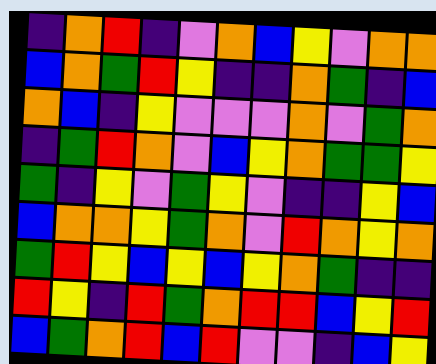[["indigo", "orange", "red", "indigo", "violet", "orange", "blue", "yellow", "violet", "orange", "orange"], ["blue", "orange", "green", "red", "yellow", "indigo", "indigo", "orange", "green", "indigo", "blue"], ["orange", "blue", "indigo", "yellow", "violet", "violet", "violet", "orange", "violet", "green", "orange"], ["indigo", "green", "red", "orange", "violet", "blue", "yellow", "orange", "green", "green", "yellow"], ["green", "indigo", "yellow", "violet", "green", "yellow", "violet", "indigo", "indigo", "yellow", "blue"], ["blue", "orange", "orange", "yellow", "green", "orange", "violet", "red", "orange", "yellow", "orange"], ["green", "red", "yellow", "blue", "yellow", "blue", "yellow", "orange", "green", "indigo", "indigo"], ["red", "yellow", "indigo", "red", "green", "orange", "red", "red", "blue", "yellow", "red"], ["blue", "green", "orange", "red", "blue", "red", "violet", "violet", "indigo", "blue", "yellow"]]